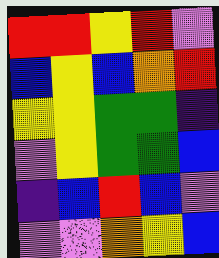[["red", "red", "yellow", "red", "violet"], ["blue", "yellow", "blue", "orange", "red"], ["yellow", "yellow", "green", "green", "indigo"], ["violet", "yellow", "green", "green", "blue"], ["indigo", "blue", "red", "blue", "violet"], ["violet", "violet", "orange", "yellow", "blue"]]